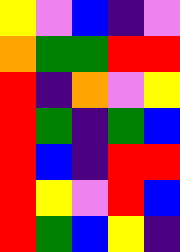[["yellow", "violet", "blue", "indigo", "violet"], ["orange", "green", "green", "red", "red"], ["red", "indigo", "orange", "violet", "yellow"], ["red", "green", "indigo", "green", "blue"], ["red", "blue", "indigo", "red", "red"], ["red", "yellow", "violet", "red", "blue"], ["red", "green", "blue", "yellow", "indigo"]]